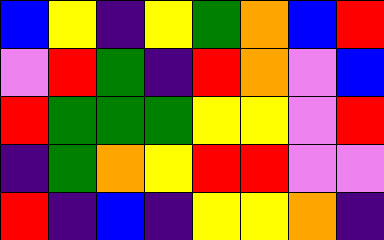[["blue", "yellow", "indigo", "yellow", "green", "orange", "blue", "red"], ["violet", "red", "green", "indigo", "red", "orange", "violet", "blue"], ["red", "green", "green", "green", "yellow", "yellow", "violet", "red"], ["indigo", "green", "orange", "yellow", "red", "red", "violet", "violet"], ["red", "indigo", "blue", "indigo", "yellow", "yellow", "orange", "indigo"]]